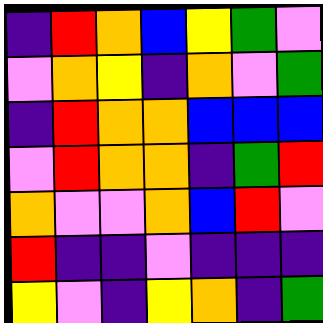[["indigo", "red", "orange", "blue", "yellow", "green", "violet"], ["violet", "orange", "yellow", "indigo", "orange", "violet", "green"], ["indigo", "red", "orange", "orange", "blue", "blue", "blue"], ["violet", "red", "orange", "orange", "indigo", "green", "red"], ["orange", "violet", "violet", "orange", "blue", "red", "violet"], ["red", "indigo", "indigo", "violet", "indigo", "indigo", "indigo"], ["yellow", "violet", "indigo", "yellow", "orange", "indigo", "green"]]